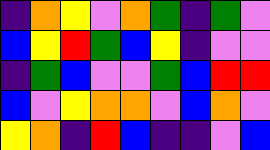[["indigo", "orange", "yellow", "violet", "orange", "green", "indigo", "green", "violet"], ["blue", "yellow", "red", "green", "blue", "yellow", "indigo", "violet", "violet"], ["indigo", "green", "blue", "violet", "violet", "green", "blue", "red", "red"], ["blue", "violet", "yellow", "orange", "orange", "violet", "blue", "orange", "violet"], ["yellow", "orange", "indigo", "red", "blue", "indigo", "indigo", "violet", "blue"]]